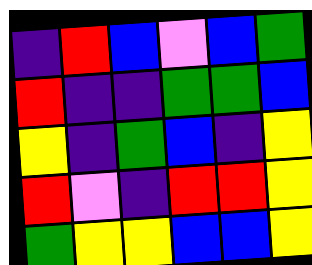[["indigo", "red", "blue", "violet", "blue", "green"], ["red", "indigo", "indigo", "green", "green", "blue"], ["yellow", "indigo", "green", "blue", "indigo", "yellow"], ["red", "violet", "indigo", "red", "red", "yellow"], ["green", "yellow", "yellow", "blue", "blue", "yellow"]]